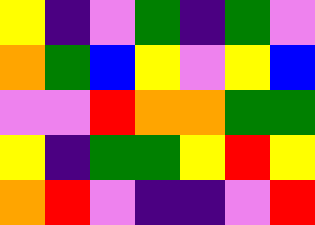[["yellow", "indigo", "violet", "green", "indigo", "green", "violet"], ["orange", "green", "blue", "yellow", "violet", "yellow", "blue"], ["violet", "violet", "red", "orange", "orange", "green", "green"], ["yellow", "indigo", "green", "green", "yellow", "red", "yellow"], ["orange", "red", "violet", "indigo", "indigo", "violet", "red"]]